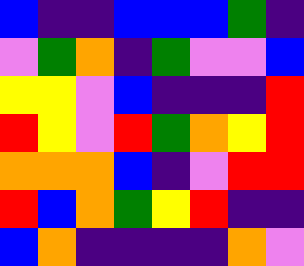[["blue", "indigo", "indigo", "blue", "blue", "blue", "green", "indigo"], ["violet", "green", "orange", "indigo", "green", "violet", "violet", "blue"], ["yellow", "yellow", "violet", "blue", "indigo", "indigo", "indigo", "red"], ["red", "yellow", "violet", "red", "green", "orange", "yellow", "red"], ["orange", "orange", "orange", "blue", "indigo", "violet", "red", "red"], ["red", "blue", "orange", "green", "yellow", "red", "indigo", "indigo"], ["blue", "orange", "indigo", "indigo", "indigo", "indigo", "orange", "violet"]]